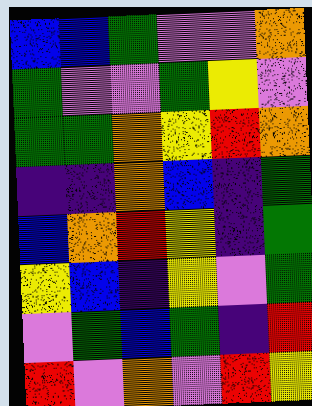[["blue", "blue", "green", "violet", "violet", "orange"], ["green", "violet", "violet", "green", "yellow", "violet"], ["green", "green", "orange", "yellow", "red", "orange"], ["indigo", "indigo", "orange", "blue", "indigo", "green"], ["blue", "orange", "red", "yellow", "indigo", "green"], ["yellow", "blue", "indigo", "yellow", "violet", "green"], ["violet", "green", "blue", "green", "indigo", "red"], ["red", "violet", "orange", "violet", "red", "yellow"]]